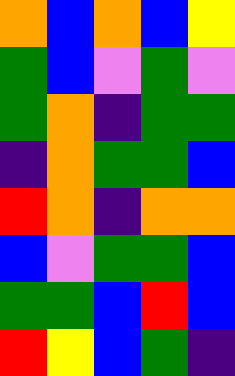[["orange", "blue", "orange", "blue", "yellow"], ["green", "blue", "violet", "green", "violet"], ["green", "orange", "indigo", "green", "green"], ["indigo", "orange", "green", "green", "blue"], ["red", "orange", "indigo", "orange", "orange"], ["blue", "violet", "green", "green", "blue"], ["green", "green", "blue", "red", "blue"], ["red", "yellow", "blue", "green", "indigo"]]